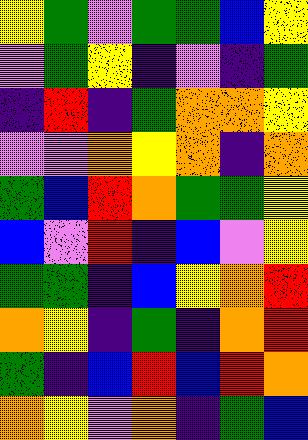[["yellow", "green", "violet", "green", "green", "blue", "yellow"], ["violet", "green", "yellow", "indigo", "violet", "indigo", "green"], ["indigo", "red", "indigo", "green", "orange", "orange", "yellow"], ["violet", "violet", "orange", "yellow", "orange", "indigo", "orange"], ["green", "blue", "red", "orange", "green", "green", "yellow"], ["blue", "violet", "red", "indigo", "blue", "violet", "yellow"], ["green", "green", "indigo", "blue", "yellow", "orange", "red"], ["orange", "yellow", "indigo", "green", "indigo", "orange", "red"], ["green", "indigo", "blue", "red", "blue", "red", "orange"], ["orange", "yellow", "violet", "orange", "indigo", "green", "blue"]]